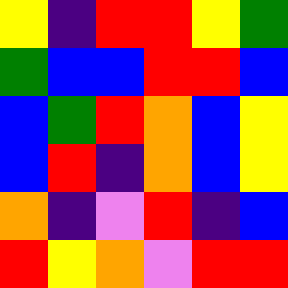[["yellow", "indigo", "red", "red", "yellow", "green"], ["green", "blue", "blue", "red", "red", "blue"], ["blue", "green", "red", "orange", "blue", "yellow"], ["blue", "red", "indigo", "orange", "blue", "yellow"], ["orange", "indigo", "violet", "red", "indigo", "blue"], ["red", "yellow", "orange", "violet", "red", "red"]]